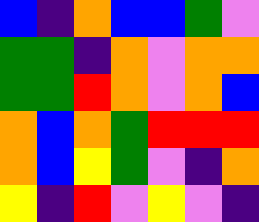[["blue", "indigo", "orange", "blue", "blue", "green", "violet"], ["green", "green", "indigo", "orange", "violet", "orange", "orange"], ["green", "green", "red", "orange", "violet", "orange", "blue"], ["orange", "blue", "orange", "green", "red", "red", "red"], ["orange", "blue", "yellow", "green", "violet", "indigo", "orange"], ["yellow", "indigo", "red", "violet", "yellow", "violet", "indigo"]]